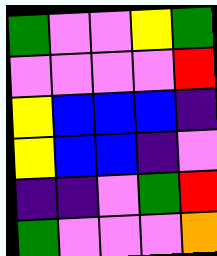[["green", "violet", "violet", "yellow", "green"], ["violet", "violet", "violet", "violet", "red"], ["yellow", "blue", "blue", "blue", "indigo"], ["yellow", "blue", "blue", "indigo", "violet"], ["indigo", "indigo", "violet", "green", "red"], ["green", "violet", "violet", "violet", "orange"]]